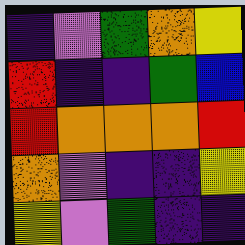[["indigo", "violet", "green", "orange", "yellow"], ["red", "indigo", "indigo", "green", "blue"], ["red", "orange", "orange", "orange", "red"], ["orange", "violet", "indigo", "indigo", "yellow"], ["yellow", "violet", "green", "indigo", "indigo"]]